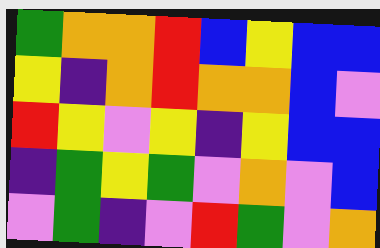[["green", "orange", "orange", "red", "blue", "yellow", "blue", "blue"], ["yellow", "indigo", "orange", "red", "orange", "orange", "blue", "violet"], ["red", "yellow", "violet", "yellow", "indigo", "yellow", "blue", "blue"], ["indigo", "green", "yellow", "green", "violet", "orange", "violet", "blue"], ["violet", "green", "indigo", "violet", "red", "green", "violet", "orange"]]